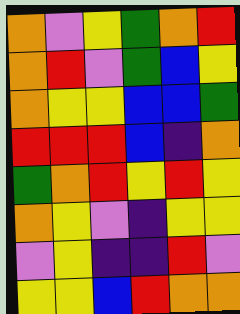[["orange", "violet", "yellow", "green", "orange", "red"], ["orange", "red", "violet", "green", "blue", "yellow"], ["orange", "yellow", "yellow", "blue", "blue", "green"], ["red", "red", "red", "blue", "indigo", "orange"], ["green", "orange", "red", "yellow", "red", "yellow"], ["orange", "yellow", "violet", "indigo", "yellow", "yellow"], ["violet", "yellow", "indigo", "indigo", "red", "violet"], ["yellow", "yellow", "blue", "red", "orange", "orange"]]